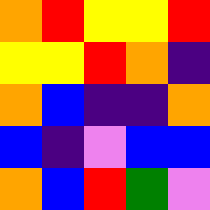[["orange", "red", "yellow", "yellow", "red"], ["yellow", "yellow", "red", "orange", "indigo"], ["orange", "blue", "indigo", "indigo", "orange"], ["blue", "indigo", "violet", "blue", "blue"], ["orange", "blue", "red", "green", "violet"]]